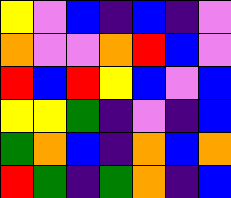[["yellow", "violet", "blue", "indigo", "blue", "indigo", "violet"], ["orange", "violet", "violet", "orange", "red", "blue", "violet"], ["red", "blue", "red", "yellow", "blue", "violet", "blue"], ["yellow", "yellow", "green", "indigo", "violet", "indigo", "blue"], ["green", "orange", "blue", "indigo", "orange", "blue", "orange"], ["red", "green", "indigo", "green", "orange", "indigo", "blue"]]